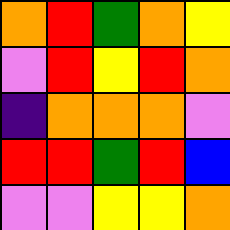[["orange", "red", "green", "orange", "yellow"], ["violet", "red", "yellow", "red", "orange"], ["indigo", "orange", "orange", "orange", "violet"], ["red", "red", "green", "red", "blue"], ["violet", "violet", "yellow", "yellow", "orange"]]